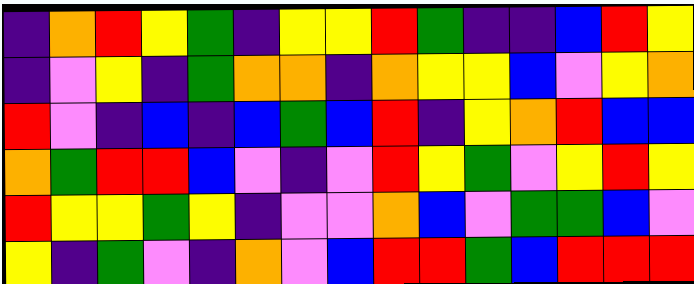[["indigo", "orange", "red", "yellow", "green", "indigo", "yellow", "yellow", "red", "green", "indigo", "indigo", "blue", "red", "yellow"], ["indigo", "violet", "yellow", "indigo", "green", "orange", "orange", "indigo", "orange", "yellow", "yellow", "blue", "violet", "yellow", "orange"], ["red", "violet", "indigo", "blue", "indigo", "blue", "green", "blue", "red", "indigo", "yellow", "orange", "red", "blue", "blue"], ["orange", "green", "red", "red", "blue", "violet", "indigo", "violet", "red", "yellow", "green", "violet", "yellow", "red", "yellow"], ["red", "yellow", "yellow", "green", "yellow", "indigo", "violet", "violet", "orange", "blue", "violet", "green", "green", "blue", "violet"], ["yellow", "indigo", "green", "violet", "indigo", "orange", "violet", "blue", "red", "red", "green", "blue", "red", "red", "red"]]